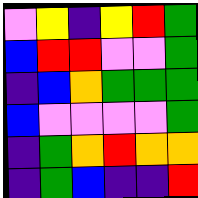[["violet", "yellow", "indigo", "yellow", "red", "green"], ["blue", "red", "red", "violet", "violet", "green"], ["indigo", "blue", "orange", "green", "green", "green"], ["blue", "violet", "violet", "violet", "violet", "green"], ["indigo", "green", "orange", "red", "orange", "orange"], ["indigo", "green", "blue", "indigo", "indigo", "red"]]